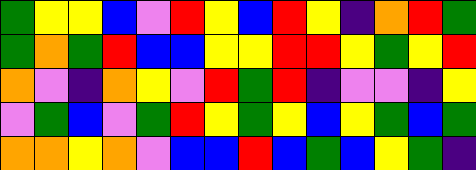[["green", "yellow", "yellow", "blue", "violet", "red", "yellow", "blue", "red", "yellow", "indigo", "orange", "red", "green"], ["green", "orange", "green", "red", "blue", "blue", "yellow", "yellow", "red", "red", "yellow", "green", "yellow", "red"], ["orange", "violet", "indigo", "orange", "yellow", "violet", "red", "green", "red", "indigo", "violet", "violet", "indigo", "yellow"], ["violet", "green", "blue", "violet", "green", "red", "yellow", "green", "yellow", "blue", "yellow", "green", "blue", "green"], ["orange", "orange", "yellow", "orange", "violet", "blue", "blue", "red", "blue", "green", "blue", "yellow", "green", "indigo"]]